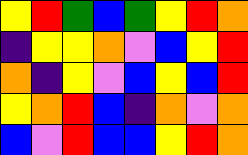[["yellow", "red", "green", "blue", "green", "yellow", "red", "orange"], ["indigo", "yellow", "yellow", "orange", "violet", "blue", "yellow", "red"], ["orange", "indigo", "yellow", "violet", "blue", "yellow", "blue", "red"], ["yellow", "orange", "red", "blue", "indigo", "orange", "violet", "orange"], ["blue", "violet", "red", "blue", "blue", "yellow", "red", "orange"]]